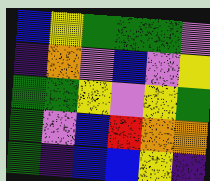[["blue", "yellow", "green", "green", "green", "violet"], ["indigo", "orange", "violet", "blue", "violet", "yellow"], ["green", "green", "yellow", "violet", "yellow", "green"], ["green", "violet", "blue", "red", "orange", "orange"], ["green", "indigo", "blue", "blue", "yellow", "indigo"]]